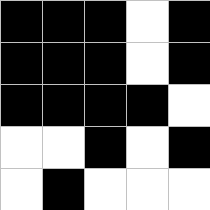[["black", "black", "black", "white", "black"], ["black", "black", "black", "white", "black"], ["black", "black", "black", "black", "white"], ["white", "white", "black", "white", "black"], ["white", "black", "white", "white", "white"]]